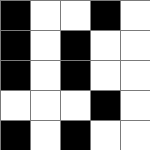[["black", "white", "white", "black", "white"], ["black", "white", "black", "white", "white"], ["black", "white", "black", "white", "white"], ["white", "white", "white", "black", "white"], ["black", "white", "black", "white", "white"]]